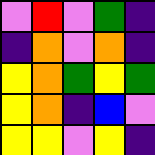[["violet", "red", "violet", "green", "indigo"], ["indigo", "orange", "violet", "orange", "indigo"], ["yellow", "orange", "green", "yellow", "green"], ["yellow", "orange", "indigo", "blue", "violet"], ["yellow", "yellow", "violet", "yellow", "indigo"]]